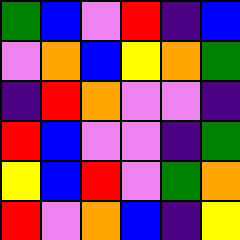[["green", "blue", "violet", "red", "indigo", "blue"], ["violet", "orange", "blue", "yellow", "orange", "green"], ["indigo", "red", "orange", "violet", "violet", "indigo"], ["red", "blue", "violet", "violet", "indigo", "green"], ["yellow", "blue", "red", "violet", "green", "orange"], ["red", "violet", "orange", "blue", "indigo", "yellow"]]